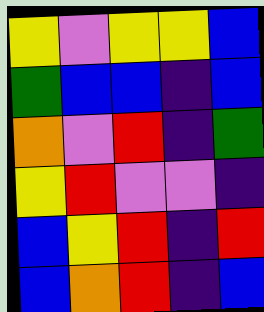[["yellow", "violet", "yellow", "yellow", "blue"], ["green", "blue", "blue", "indigo", "blue"], ["orange", "violet", "red", "indigo", "green"], ["yellow", "red", "violet", "violet", "indigo"], ["blue", "yellow", "red", "indigo", "red"], ["blue", "orange", "red", "indigo", "blue"]]